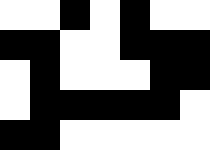[["white", "white", "black", "white", "black", "white", "white"], ["black", "black", "white", "white", "black", "black", "black"], ["white", "black", "white", "white", "white", "black", "black"], ["white", "black", "black", "black", "black", "black", "white"], ["black", "black", "white", "white", "white", "white", "white"]]